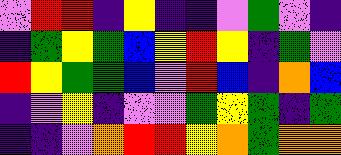[["violet", "red", "red", "indigo", "yellow", "indigo", "indigo", "violet", "green", "violet", "indigo"], ["indigo", "green", "yellow", "green", "blue", "yellow", "red", "yellow", "indigo", "green", "violet"], ["red", "yellow", "green", "green", "blue", "violet", "red", "blue", "indigo", "orange", "blue"], ["indigo", "violet", "yellow", "indigo", "violet", "violet", "green", "yellow", "green", "indigo", "green"], ["indigo", "indigo", "violet", "orange", "red", "red", "yellow", "orange", "green", "orange", "orange"]]